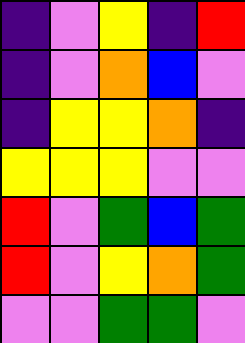[["indigo", "violet", "yellow", "indigo", "red"], ["indigo", "violet", "orange", "blue", "violet"], ["indigo", "yellow", "yellow", "orange", "indigo"], ["yellow", "yellow", "yellow", "violet", "violet"], ["red", "violet", "green", "blue", "green"], ["red", "violet", "yellow", "orange", "green"], ["violet", "violet", "green", "green", "violet"]]